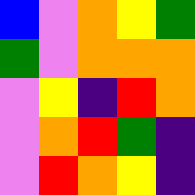[["blue", "violet", "orange", "yellow", "green"], ["green", "violet", "orange", "orange", "orange"], ["violet", "yellow", "indigo", "red", "orange"], ["violet", "orange", "red", "green", "indigo"], ["violet", "red", "orange", "yellow", "indigo"]]